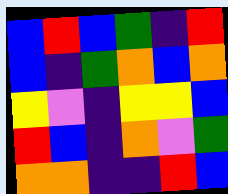[["blue", "red", "blue", "green", "indigo", "red"], ["blue", "indigo", "green", "orange", "blue", "orange"], ["yellow", "violet", "indigo", "yellow", "yellow", "blue"], ["red", "blue", "indigo", "orange", "violet", "green"], ["orange", "orange", "indigo", "indigo", "red", "blue"]]